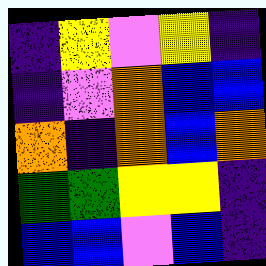[["indigo", "yellow", "violet", "yellow", "indigo"], ["indigo", "violet", "orange", "blue", "blue"], ["orange", "indigo", "orange", "blue", "orange"], ["green", "green", "yellow", "yellow", "indigo"], ["blue", "blue", "violet", "blue", "indigo"]]